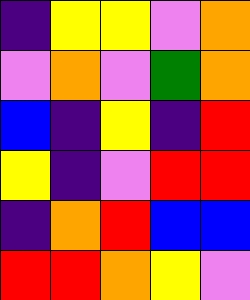[["indigo", "yellow", "yellow", "violet", "orange"], ["violet", "orange", "violet", "green", "orange"], ["blue", "indigo", "yellow", "indigo", "red"], ["yellow", "indigo", "violet", "red", "red"], ["indigo", "orange", "red", "blue", "blue"], ["red", "red", "orange", "yellow", "violet"]]